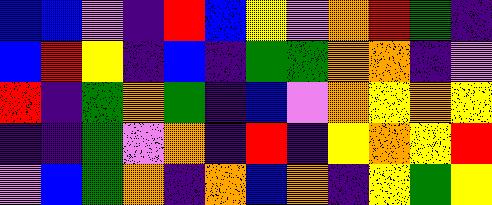[["blue", "blue", "violet", "indigo", "red", "blue", "yellow", "violet", "orange", "red", "green", "indigo"], ["blue", "red", "yellow", "indigo", "blue", "indigo", "green", "green", "orange", "orange", "indigo", "violet"], ["red", "indigo", "green", "orange", "green", "indigo", "blue", "violet", "orange", "yellow", "orange", "yellow"], ["indigo", "indigo", "green", "violet", "orange", "indigo", "red", "indigo", "yellow", "orange", "yellow", "red"], ["violet", "blue", "green", "orange", "indigo", "orange", "blue", "orange", "indigo", "yellow", "green", "yellow"]]